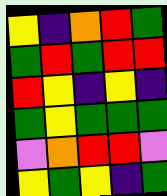[["yellow", "indigo", "orange", "red", "green"], ["green", "red", "green", "red", "red"], ["red", "yellow", "indigo", "yellow", "indigo"], ["green", "yellow", "green", "green", "green"], ["violet", "orange", "red", "red", "violet"], ["yellow", "green", "yellow", "indigo", "green"]]